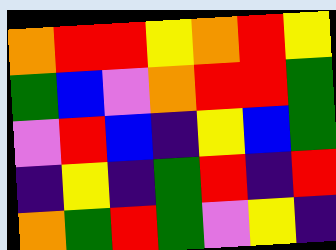[["orange", "red", "red", "yellow", "orange", "red", "yellow"], ["green", "blue", "violet", "orange", "red", "red", "green"], ["violet", "red", "blue", "indigo", "yellow", "blue", "green"], ["indigo", "yellow", "indigo", "green", "red", "indigo", "red"], ["orange", "green", "red", "green", "violet", "yellow", "indigo"]]